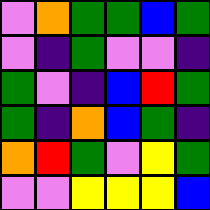[["violet", "orange", "green", "green", "blue", "green"], ["violet", "indigo", "green", "violet", "violet", "indigo"], ["green", "violet", "indigo", "blue", "red", "green"], ["green", "indigo", "orange", "blue", "green", "indigo"], ["orange", "red", "green", "violet", "yellow", "green"], ["violet", "violet", "yellow", "yellow", "yellow", "blue"]]